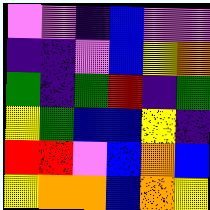[["violet", "violet", "indigo", "blue", "violet", "violet"], ["indigo", "indigo", "violet", "blue", "yellow", "orange"], ["green", "indigo", "green", "red", "indigo", "green"], ["yellow", "green", "blue", "blue", "yellow", "indigo"], ["red", "red", "violet", "blue", "orange", "blue"], ["yellow", "orange", "orange", "blue", "orange", "yellow"]]